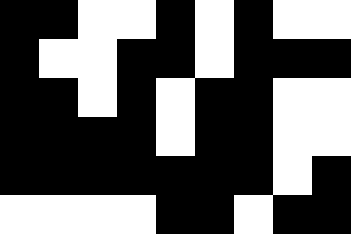[["black", "black", "white", "white", "black", "white", "black", "white", "white"], ["black", "white", "white", "black", "black", "white", "black", "black", "black"], ["black", "black", "white", "black", "white", "black", "black", "white", "white"], ["black", "black", "black", "black", "white", "black", "black", "white", "white"], ["black", "black", "black", "black", "black", "black", "black", "white", "black"], ["white", "white", "white", "white", "black", "black", "white", "black", "black"]]